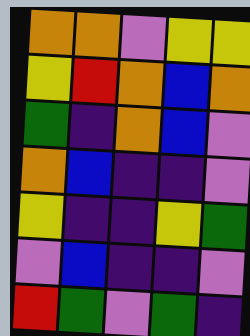[["orange", "orange", "violet", "yellow", "yellow"], ["yellow", "red", "orange", "blue", "orange"], ["green", "indigo", "orange", "blue", "violet"], ["orange", "blue", "indigo", "indigo", "violet"], ["yellow", "indigo", "indigo", "yellow", "green"], ["violet", "blue", "indigo", "indigo", "violet"], ["red", "green", "violet", "green", "indigo"]]